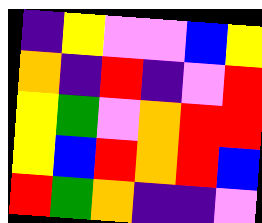[["indigo", "yellow", "violet", "violet", "blue", "yellow"], ["orange", "indigo", "red", "indigo", "violet", "red"], ["yellow", "green", "violet", "orange", "red", "red"], ["yellow", "blue", "red", "orange", "red", "blue"], ["red", "green", "orange", "indigo", "indigo", "violet"]]